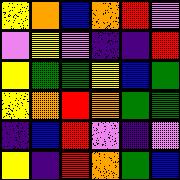[["yellow", "orange", "blue", "orange", "red", "violet"], ["violet", "yellow", "violet", "indigo", "indigo", "red"], ["yellow", "green", "green", "yellow", "blue", "green"], ["yellow", "orange", "red", "orange", "green", "green"], ["indigo", "blue", "red", "violet", "indigo", "violet"], ["yellow", "indigo", "red", "orange", "green", "blue"]]